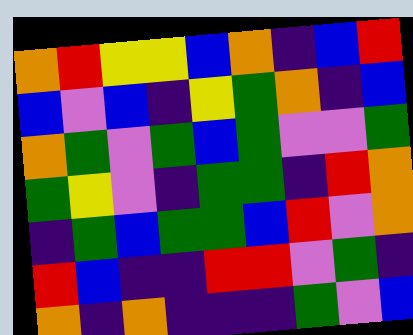[["orange", "red", "yellow", "yellow", "blue", "orange", "indigo", "blue", "red"], ["blue", "violet", "blue", "indigo", "yellow", "green", "orange", "indigo", "blue"], ["orange", "green", "violet", "green", "blue", "green", "violet", "violet", "green"], ["green", "yellow", "violet", "indigo", "green", "green", "indigo", "red", "orange"], ["indigo", "green", "blue", "green", "green", "blue", "red", "violet", "orange"], ["red", "blue", "indigo", "indigo", "red", "red", "violet", "green", "indigo"], ["orange", "indigo", "orange", "indigo", "indigo", "indigo", "green", "violet", "blue"]]